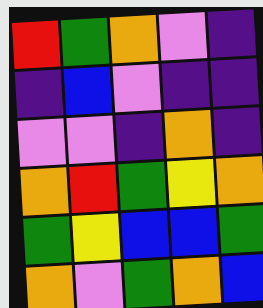[["red", "green", "orange", "violet", "indigo"], ["indigo", "blue", "violet", "indigo", "indigo"], ["violet", "violet", "indigo", "orange", "indigo"], ["orange", "red", "green", "yellow", "orange"], ["green", "yellow", "blue", "blue", "green"], ["orange", "violet", "green", "orange", "blue"]]